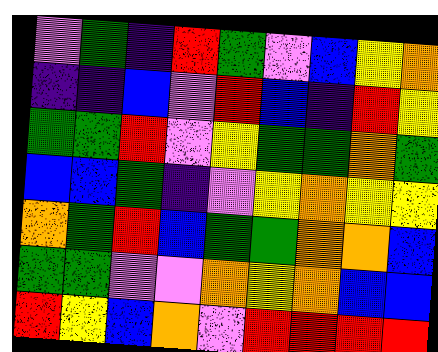[["violet", "green", "indigo", "red", "green", "violet", "blue", "yellow", "orange"], ["indigo", "indigo", "blue", "violet", "red", "blue", "indigo", "red", "yellow"], ["green", "green", "red", "violet", "yellow", "green", "green", "orange", "green"], ["blue", "blue", "green", "indigo", "violet", "yellow", "orange", "yellow", "yellow"], ["orange", "green", "red", "blue", "green", "green", "orange", "orange", "blue"], ["green", "green", "violet", "violet", "orange", "yellow", "orange", "blue", "blue"], ["red", "yellow", "blue", "orange", "violet", "red", "red", "red", "red"]]